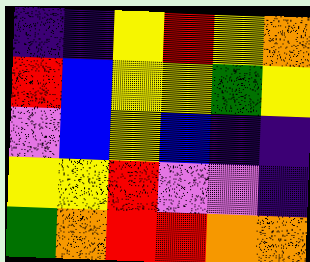[["indigo", "indigo", "yellow", "red", "yellow", "orange"], ["red", "blue", "yellow", "yellow", "green", "yellow"], ["violet", "blue", "yellow", "blue", "indigo", "indigo"], ["yellow", "yellow", "red", "violet", "violet", "indigo"], ["green", "orange", "red", "red", "orange", "orange"]]